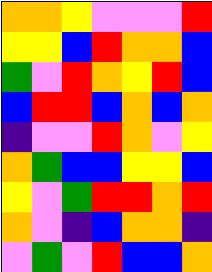[["orange", "orange", "yellow", "violet", "violet", "violet", "red"], ["yellow", "yellow", "blue", "red", "orange", "orange", "blue"], ["green", "violet", "red", "orange", "yellow", "red", "blue"], ["blue", "red", "red", "blue", "orange", "blue", "orange"], ["indigo", "violet", "violet", "red", "orange", "violet", "yellow"], ["orange", "green", "blue", "blue", "yellow", "yellow", "blue"], ["yellow", "violet", "green", "red", "red", "orange", "red"], ["orange", "violet", "indigo", "blue", "orange", "orange", "indigo"], ["violet", "green", "violet", "red", "blue", "blue", "orange"]]